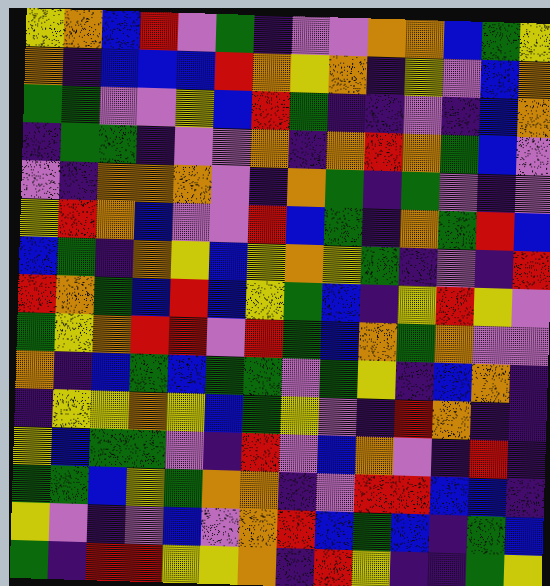[["yellow", "orange", "blue", "red", "violet", "green", "indigo", "violet", "violet", "orange", "orange", "blue", "green", "yellow"], ["orange", "indigo", "blue", "blue", "blue", "red", "orange", "yellow", "orange", "indigo", "yellow", "violet", "blue", "orange"], ["green", "green", "violet", "violet", "yellow", "blue", "red", "green", "indigo", "indigo", "violet", "indigo", "blue", "orange"], ["indigo", "green", "green", "indigo", "violet", "violet", "orange", "indigo", "orange", "red", "orange", "green", "blue", "violet"], ["violet", "indigo", "orange", "orange", "orange", "violet", "indigo", "orange", "green", "indigo", "green", "violet", "indigo", "violet"], ["yellow", "red", "orange", "blue", "violet", "violet", "red", "blue", "green", "indigo", "orange", "green", "red", "blue"], ["blue", "green", "indigo", "orange", "yellow", "blue", "yellow", "orange", "yellow", "green", "indigo", "violet", "indigo", "red"], ["red", "orange", "green", "blue", "red", "blue", "yellow", "green", "blue", "indigo", "yellow", "red", "yellow", "violet"], ["green", "yellow", "orange", "red", "red", "violet", "red", "green", "blue", "orange", "green", "orange", "violet", "violet"], ["orange", "indigo", "blue", "green", "blue", "green", "green", "violet", "green", "yellow", "indigo", "blue", "orange", "indigo"], ["indigo", "yellow", "yellow", "orange", "yellow", "blue", "green", "yellow", "violet", "indigo", "red", "orange", "indigo", "indigo"], ["yellow", "blue", "green", "green", "violet", "indigo", "red", "violet", "blue", "orange", "violet", "indigo", "red", "indigo"], ["green", "green", "blue", "yellow", "green", "orange", "orange", "indigo", "violet", "red", "red", "blue", "blue", "indigo"], ["yellow", "violet", "indigo", "violet", "blue", "violet", "orange", "red", "blue", "green", "blue", "indigo", "green", "blue"], ["green", "indigo", "red", "red", "yellow", "yellow", "orange", "indigo", "red", "yellow", "indigo", "indigo", "green", "yellow"]]